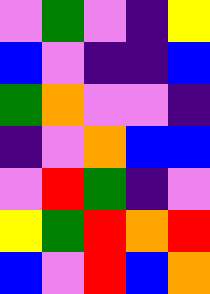[["violet", "green", "violet", "indigo", "yellow"], ["blue", "violet", "indigo", "indigo", "blue"], ["green", "orange", "violet", "violet", "indigo"], ["indigo", "violet", "orange", "blue", "blue"], ["violet", "red", "green", "indigo", "violet"], ["yellow", "green", "red", "orange", "red"], ["blue", "violet", "red", "blue", "orange"]]